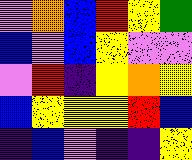[["violet", "orange", "blue", "red", "yellow", "green"], ["blue", "violet", "blue", "yellow", "violet", "violet"], ["violet", "red", "indigo", "yellow", "orange", "yellow"], ["blue", "yellow", "yellow", "yellow", "red", "blue"], ["indigo", "blue", "violet", "indigo", "indigo", "yellow"]]